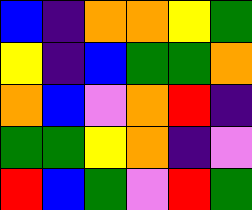[["blue", "indigo", "orange", "orange", "yellow", "green"], ["yellow", "indigo", "blue", "green", "green", "orange"], ["orange", "blue", "violet", "orange", "red", "indigo"], ["green", "green", "yellow", "orange", "indigo", "violet"], ["red", "blue", "green", "violet", "red", "green"]]